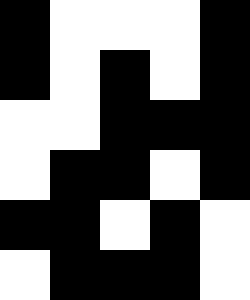[["black", "white", "white", "white", "black"], ["black", "white", "black", "white", "black"], ["white", "white", "black", "black", "black"], ["white", "black", "black", "white", "black"], ["black", "black", "white", "black", "white"], ["white", "black", "black", "black", "white"]]